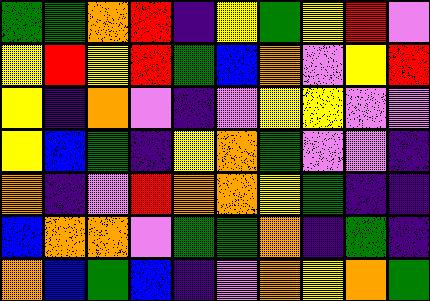[["green", "green", "orange", "red", "indigo", "yellow", "green", "yellow", "red", "violet"], ["yellow", "red", "yellow", "red", "green", "blue", "orange", "violet", "yellow", "red"], ["yellow", "indigo", "orange", "violet", "indigo", "violet", "yellow", "yellow", "violet", "violet"], ["yellow", "blue", "green", "indigo", "yellow", "orange", "green", "violet", "violet", "indigo"], ["orange", "indigo", "violet", "red", "orange", "orange", "yellow", "green", "indigo", "indigo"], ["blue", "orange", "orange", "violet", "green", "green", "orange", "indigo", "green", "indigo"], ["orange", "blue", "green", "blue", "indigo", "violet", "orange", "yellow", "orange", "green"]]